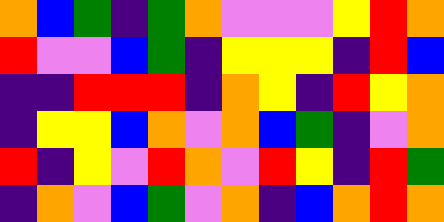[["orange", "blue", "green", "indigo", "green", "orange", "violet", "violet", "violet", "yellow", "red", "orange"], ["red", "violet", "violet", "blue", "green", "indigo", "yellow", "yellow", "yellow", "indigo", "red", "blue"], ["indigo", "indigo", "red", "red", "red", "indigo", "orange", "yellow", "indigo", "red", "yellow", "orange"], ["indigo", "yellow", "yellow", "blue", "orange", "violet", "orange", "blue", "green", "indigo", "violet", "orange"], ["red", "indigo", "yellow", "violet", "red", "orange", "violet", "red", "yellow", "indigo", "red", "green"], ["indigo", "orange", "violet", "blue", "green", "violet", "orange", "indigo", "blue", "orange", "red", "orange"]]